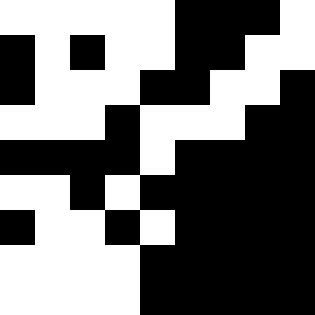[["white", "white", "white", "white", "white", "black", "black", "black", "white"], ["black", "white", "black", "white", "white", "black", "black", "white", "white"], ["black", "white", "white", "white", "black", "black", "white", "white", "black"], ["white", "white", "white", "black", "white", "white", "white", "black", "black"], ["black", "black", "black", "black", "white", "black", "black", "black", "black"], ["white", "white", "black", "white", "black", "black", "black", "black", "black"], ["black", "white", "white", "black", "white", "black", "black", "black", "black"], ["white", "white", "white", "white", "black", "black", "black", "black", "black"], ["white", "white", "white", "white", "black", "black", "black", "black", "black"]]